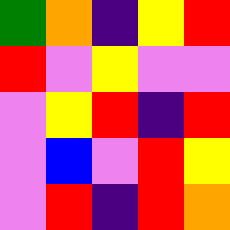[["green", "orange", "indigo", "yellow", "red"], ["red", "violet", "yellow", "violet", "violet"], ["violet", "yellow", "red", "indigo", "red"], ["violet", "blue", "violet", "red", "yellow"], ["violet", "red", "indigo", "red", "orange"]]